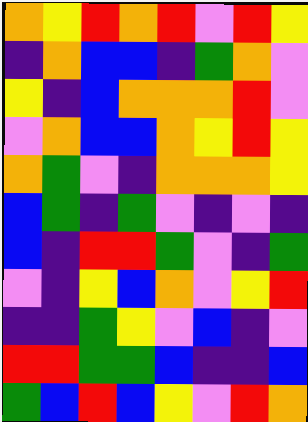[["orange", "yellow", "red", "orange", "red", "violet", "red", "yellow"], ["indigo", "orange", "blue", "blue", "indigo", "green", "orange", "violet"], ["yellow", "indigo", "blue", "orange", "orange", "orange", "red", "violet"], ["violet", "orange", "blue", "blue", "orange", "yellow", "red", "yellow"], ["orange", "green", "violet", "indigo", "orange", "orange", "orange", "yellow"], ["blue", "green", "indigo", "green", "violet", "indigo", "violet", "indigo"], ["blue", "indigo", "red", "red", "green", "violet", "indigo", "green"], ["violet", "indigo", "yellow", "blue", "orange", "violet", "yellow", "red"], ["indigo", "indigo", "green", "yellow", "violet", "blue", "indigo", "violet"], ["red", "red", "green", "green", "blue", "indigo", "indigo", "blue"], ["green", "blue", "red", "blue", "yellow", "violet", "red", "orange"]]